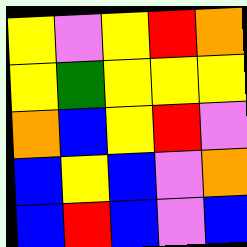[["yellow", "violet", "yellow", "red", "orange"], ["yellow", "green", "yellow", "yellow", "yellow"], ["orange", "blue", "yellow", "red", "violet"], ["blue", "yellow", "blue", "violet", "orange"], ["blue", "red", "blue", "violet", "blue"]]